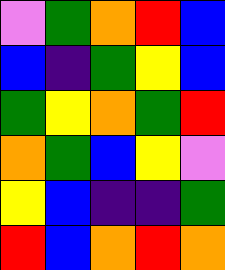[["violet", "green", "orange", "red", "blue"], ["blue", "indigo", "green", "yellow", "blue"], ["green", "yellow", "orange", "green", "red"], ["orange", "green", "blue", "yellow", "violet"], ["yellow", "blue", "indigo", "indigo", "green"], ["red", "blue", "orange", "red", "orange"]]